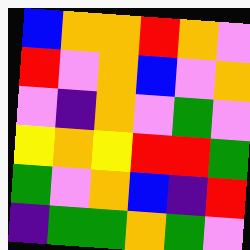[["blue", "orange", "orange", "red", "orange", "violet"], ["red", "violet", "orange", "blue", "violet", "orange"], ["violet", "indigo", "orange", "violet", "green", "violet"], ["yellow", "orange", "yellow", "red", "red", "green"], ["green", "violet", "orange", "blue", "indigo", "red"], ["indigo", "green", "green", "orange", "green", "violet"]]